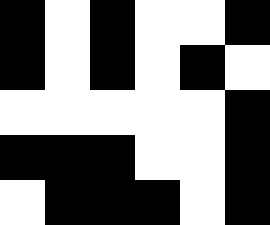[["black", "white", "black", "white", "white", "black"], ["black", "white", "black", "white", "black", "white"], ["white", "white", "white", "white", "white", "black"], ["black", "black", "black", "white", "white", "black"], ["white", "black", "black", "black", "white", "black"]]